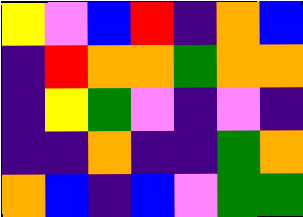[["yellow", "violet", "blue", "red", "indigo", "orange", "blue"], ["indigo", "red", "orange", "orange", "green", "orange", "orange"], ["indigo", "yellow", "green", "violet", "indigo", "violet", "indigo"], ["indigo", "indigo", "orange", "indigo", "indigo", "green", "orange"], ["orange", "blue", "indigo", "blue", "violet", "green", "green"]]